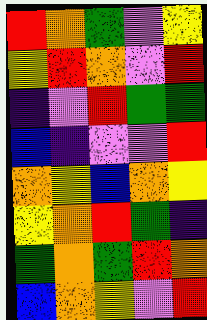[["red", "orange", "green", "violet", "yellow"], ["yellow", "red", "orange", "violet", "red"], ["indigo", "violet", "red", "green", "green"], ["blue", "indigo", "violet", "violet", "red"], ["orange", "yellow", "blue", "orange", "yellow"], ["yellow", "orange", "red", "green", "indigo"], ["green", "orange", "green", "red", "orange"], ["blue", "orange", "yellow", "violet", "red"]]